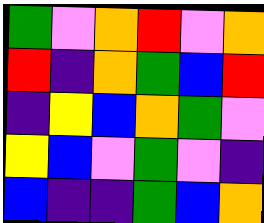[["green", "violet", "orange", "red", "violet", "orange"], ["red", "indigo", "orange", "green", "blue", "red"], ["indigo", "yellow", "blue", "orange", "green", "violet"], ["yellow", "blue", "violet", "green", "violet", "indigo"], ["blue", "indigo", "indigo", "green", "blue", "orange"]]